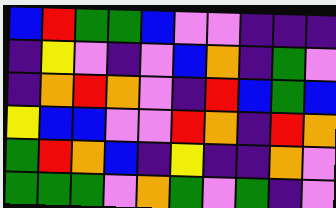[["blue", "red", "green", "green", "blue", "violet", "violet", "indigo", "indigo", "indigo"], ["indigo", "yellow", "violet", "indigo", "violet", "blue", "orange", "indigo", "green", "violet"], ["indigo", "orange", "red", "orange", "violet", "indigo", "red", "blue", "green", "blue"], ["yellow", "blue", "blue", "violet", "violet", "red", "orange", "indigo", "red", "orange"], ["green", "red", "orange", "blue", "indigo", "yellow", "indigo", "indigo", "orange", "violet"], ["green", "green", "green", "violet", "orange", "green", "violet", "green", "indigo", "violet"]]